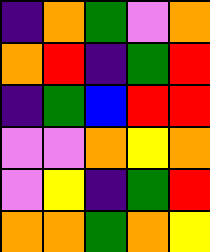[["indigo", "orange", "green", "violet", "orange"], ["orange", "red", "indigo", "green", "red"], ["indigo", "green", "blue", "red", "red"], ["violet", "violet", "orange", "yellow", "orange"], ["violet", "yellow", "indigo", "green", "red"], ["orange", "orange", "green", "orange", "yellow"]]